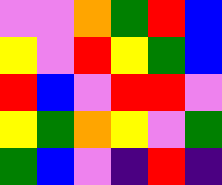[["violet", "violet", "orange", "green", "red", "blue"], ["yellow", "violet", "red", "yellow", "green", "blue"], ["red", "blue", "violet", "red", "red", "violet"], ["yellow", "green", "orange", "yellow", "violet", "green"], ["green", "blue", "violet", "indigo", "red", "indigo"]]